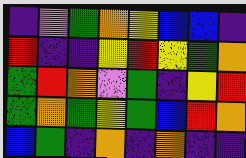[["indigo", "violet", "green", "orange", "yellow", "blue", "blue", "indigo"], ["red", "indigo", "indigo", "yellow", "red", "yellow", "green", "orange"], ["green", "red", "orange", "violet", "green", "indigo", "yellow", "red"], ["green", "orange", "green", "yellow", "green", "blue", "red", "orange"], ["blue", "green", "indigo", "orange", "indigo", "orange", "indigo", "indigo"]]